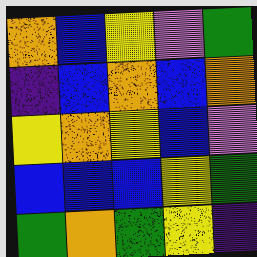[["orange", "blue", "yellow", "violet", "green"], ["indigo", "blue", "orange", "blue", "orange"], ["yellow", "orange", "yellow", "blue", "violet"], ["blue", "blue", "blue", "yellow", "green"], ["green", "orange", "green", "yellow", "indigo"]]